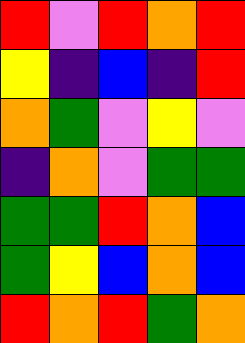[["red", "violet", "red", "orange", "red"], ["yellow", "indigo", "blue", "indigo", "red"], ["orange", "green", "violet", "yellow", "violet"], ["indigo", "orange", "violet", "green", "green"], ["green", "green", "red", "orange", "blue"], ["green", "yellow", "blue", "orange", "blue"], ["red", "orange", "red", "green", "orange"]]